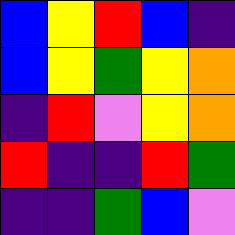[["blue", "yellow", "red", "blue", "indigo"], ["blue", "yellow", "green", "yellow", "orange"], ["indigo", "red", "violet", "yellow", "orange"], ["red", "indigo", "indigo", "red", "green"], ["indigo", "indigo", "green", "blue", "violet"]]